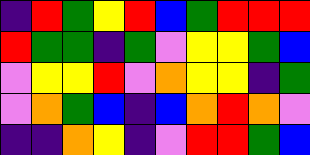[["indigo", "red", "green", "yellow", "red", "blue", "green", "red", "red", "red"], ["red", "green", "green", "indigo", "green", "violet", "yellow", "yellow", "green", "blue"], ["violet", "yellow", "yellow", "red", "violet", "orange", "yellow", "yellow", "indigo", "green"], ["violet", "orange", "green", "blue", "indigo", "blue", "orange", "red", "orange", "violet"], ["indigo", "indigo", "orange", "yellow", "indigo", "violet", "red", "red", "green", "blue"]]